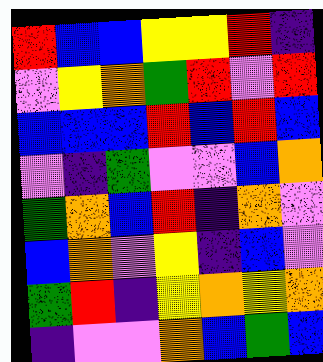[["red", "blue", "blue", "yellow", "yellow", "red", "indigo"], ["violet", "yellow", "orange", "green", "red", "violet", "red"], ["blue", "blue", "blue", "red", "blue", "red", "blue"], ["violet", "indigo", "green", "violet", "violet", "blue", "orange"], ["green", "orange", "blue", "red", "indigo", "orange", "violet"], ["blue", "orange", "violet", "yellow", "indigo", "blue", "violet"], ["green", "red", "indigo", "yellow", "orange", "yellow", "orange"], ["indigo", "violet", "violet", "orange", "blue", "green", "blue"]]